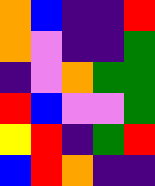[["orange", "blue", "indigo", "indigo", "red"], ["orange", "violet", "indigo", "indigo", "green"], ["indigo", "violet", "orange", "green", "green"], ["red", "blue", "violet", "violet", "green"], ["yellow", "red", "indigo", "green", "red"], ["blue", "red", "orange", "indigo", "indigo"]]